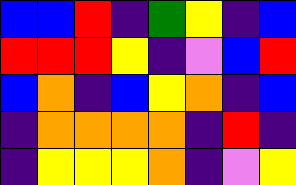[["blue", "blue", "red", "indigo", "green", "yellow", "indigo", "blue"], ["red", "red", "red", "yellow", "indigo", "violet", "blue", "red"], ["blue", "orange", "indigo", "blue", "yellow", "orange", "indigo", "blue"], ["indigo", "orange", "orange", "orange", "orange", "indigo", "red", "indigo"], ["indigo", "yellow", "yellow", "yellow", "orange", "indigo", "violet", "yellow"]]